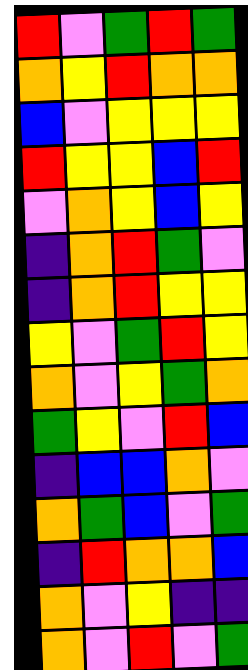[["red", "violet", "green", "red", "green"], ["orange", "yellow", "red", "orange", "orange"], ["blue", "violet", "yellow", "yellow", "yellow"], ["red", "yellow", "yellow", "blue", "red"], ["violet", "orange", "yellow", "blue", "yellow"], ["indigo", "orange", "red", "green", "violet"], ["indigo", "orange", "red", "yellow", "yellow"], ["yellow", "violet", "green", "red", "yellow"], ["orange", "violet", "yellow", "green", "orange"], ["green", "yellow", "violet", "red", "blue"], ["indigo", "blue", "blue", "orange", "violet"], ["orange", "green", "blue", "violet", "green"], ["indigo", "red", "orange", "orange", "blue"], ["orange", "violet", "yellow", "indigo", "indigo"], ["orange", "violet", "red", "violet", "green"]]